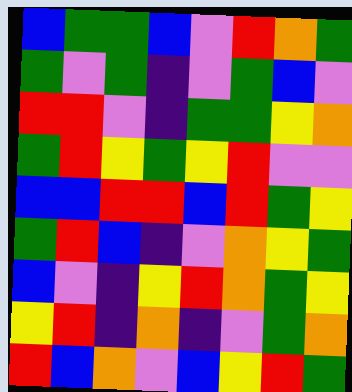[["blue", "green", "green", "blue", "violet", "red", "orange", "green"], ["green", "violet", "green", "indigo", "violet", "green", "blue", "violet"], ["red", "red", "violet", "indigo", "green", "green", "yellow", "orange"], ["green", "red", "yellow", "green", "yellow", "red", "violet", "violet"], ["blue", "blue", "red", "red", "blue", "red", "green", "yellow"], ["green", "red", "blue", "indigo", "violet", "orange", "yellow", "green"], ["blue", "violet", "indigo", "yellow", "red", "orange", "green", "yellow"], ["yellow", "red", "indigo", "orange", "indigo", "violet", "green", "orange"], ["red", "blue", "orange", "violet", "blue", "yellow", "red", "green"]]